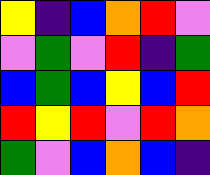[["yellow", "indigo", "blue", "orange", "red", "violet"], ["violet", "green", "violet", "red", "indigo", "green"], ["blue", "green", "blue", "yellow", "blue", "red"], ["red", "yellow", "red", "violet", "red", "orange"], ["green", "violet", "blue", "orange", "blue", "indigo"]]